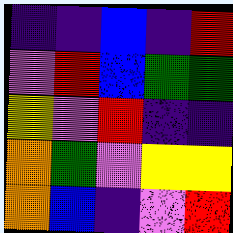[["indigo", "indigo", "blue", "indigo", "red"], ["violet", "red", "blue", "green", "green"], ["yellow", "violet", "red", "indigo", "indigo"], ["orange", "green", "violet", "yellow", "yellow"], ["orange", "blue", "indigo", "violet", "red"]]